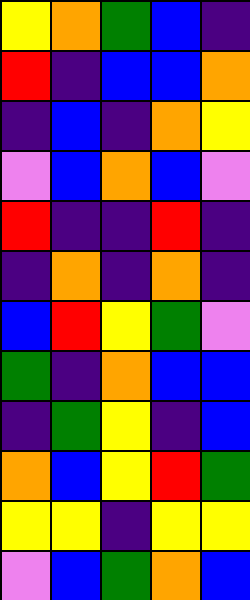[["yellow", "orange", "green", "blue", "indigo"], ["red", "indigo", "blue", "blue", "orange"], ["indigo", "blue", "indigo", "orange", "yellow"], ["violet", "blue", "orange", "blue", "violet"], ["red", "indigo", "indigo", "red", "indigo"], ["indigo", "orange", "indigo", "orange", "indigo"], ["blue", "red", "yellow", "green", "violet"], ["green", "indigo", "orange", "blue", "blue"], ["indigo", "green", "yellow", "indigo", "blue"], ["orange", "blue", "yellow", "red", "green"], ["yellow", "yellow", "indigo", "yellow", "yellow"], ["violet", "blue", "green", "orange", "blue"]]